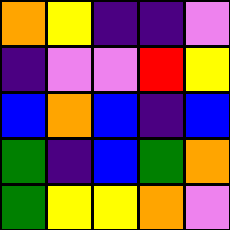[["orange", "yellow", "indigo", "indigo", "violet"], ["indigo", "violet", "violet", "red", "yellow"], ["blue", "orange", "blue", "indigo", "blue"], ["green", "indigo", "blue", "green", "orange"], ["green", "yellow", "yellow", "orange", "violet"]]